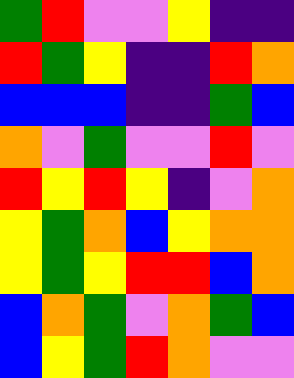[["green", "red", "violet", "violet", "yellow", "indigo", "indigo"], ["red", "green", "yellow", "indigo", "indigo", "red", "orange"], ["blue", "blue", "blue", "indigo", "indigo", "green", "blue"], ["orange", "violet", "green", "violet", "violet", "red", "violet"], ["red", "yellow", "red", "yellow", "indigo", "violet", "orange"], ["yellow", "green", "orange", "blue", "yellow", "orange", "orange"], ["yellow", "green", "yellow", "red", "red", "blue", "orange"], ["blue", "orange", "green", "violet", "orange", "green", "blue"], ["blue", "yellow", "green", "red", "orange", "violet", "violet"]]